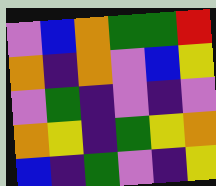[["violet", "blue", "orange", "green", "green", "red"], ["orange", "indigo", "orange", "violet", "blue", "yellow"], ["violet", "green", "indigo", "violet", "indigo", "violet"], ["orange", "yellow", "indigo", "green", "yellow", "orange"], ["blue", "indigo", "green", "violet", "indigo", "yellow"]]